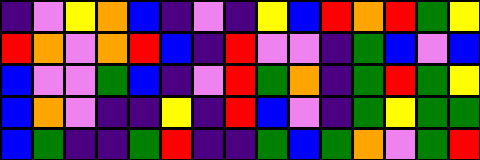[["indigo", "violet", "yellow", "orange", "blue", "indigo", "violet", "indigo", "yellow", "blue", "red", "orange", "red", "green", "yellow"], ["red", "orange", "violet", "orange", "red", "blue", "indigo", "red", "violet", "violet", "indigo", "green", "blue", "violet", "blue"], ["blue", "violet", "violet", "green", "blue", "indigo", "violet", "red", "green", "orange", "indigo", "green", "red", "green", "yellow"], ["blue", "orange", "violet", "indigo", "indigo", "yellow", "indigo", "red", "blue", "violet", "indigo", "green", "yellow", "green", "green"], ["blue", "green", "indigo", "indigo", "green", "red", "indigo", "indigo", "green", "blue", "green", "orange", "violet", "green", "red"]]